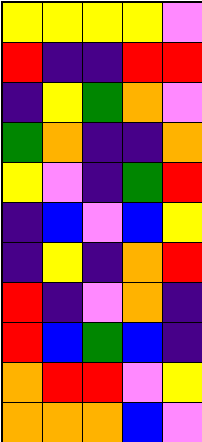[["yellow", "yellow", "yellow", "yellow", "violet"], ["red", "indigo", "indigo", "red", "red"], ["indigo", "yellow", "green", "orange", "violet"], ["green", "orange", "indigo", "indigo", "orange"], ["yellow", "violet", "indigo", "green", "red"], ["indigo", "blue", "violet", "blue", "yellow"], ["indigo", "yellow", "indigo", "orange", "red"], ["red", "indigo", "violet", "orange", "indigo"], ["red", "blue", "green", "blue", "indigo"], ["orange", "red", "red", "violet", "yellow"], ["orange", "orange", "orange", "blue", "violet"]]